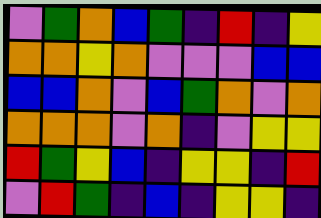[["violet", "green", "orange", "blue", "green", "indigo", "red", "indigo", "yellow"], ["orange", "orange", "yellow", "orange", "violet", "violet", "violet", "blue", "blue"], ["blue", "blue", "orange", "violet", "blue", "green", "orange", "violet", "orange"], ["orange", "orange", "orange", "violet", "orange", "indigo", "violet", "yellow", "yellow"], ["red", "green", "yellow", "blue", "indigo", "yellow", "yellow", "indigo", "red"], ["violet", "red", "green", "indigo", "blue", "indigo", "yellow", "yellow", "indigo"]]